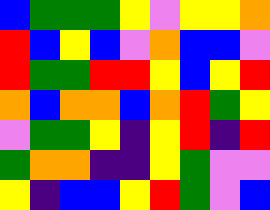[["blue", "green", "green", "green", "yellow", "violet", "yellow", "yellow", "orange"], ["red", "blue", "yellow", "blue", "violet", "orange", "blue", "blue", "violet"], ["red", "green", "green", "red", "red", "yellow", "blue", "yellow", "red"], ["orange", "blue", "orange", "orange", "blue", "orange", "red", "green", "yellow"], ["violet", "green", "green", "yellow", "indigo", "yellow", "red", "indigo", "red"], ["green", "orange", "orange", "indigo", "indigo", "yellow", "green", "violet", "violet"], ["yellow", "indigo", "blue", "blue", "yellow", "red", "green", "violet", "blue"]]